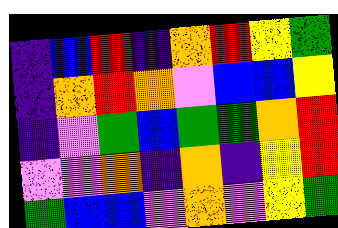[["indigo", "blue", "red", "indigo", "orange", "red", "yellow", "green"], ["indigo", "orange", "red", "orange", "violet", "blue", "blue", "yellow"], ["indigo", "violet", "green", "blue", "green", "green", "orange", "red"], ["violet", "violet", "orange", "indigo", "orange", "indigo", "yellow", "red"], ["green", "blue", "blue", "violet", "orange", "violet", "yellow", "green"]]